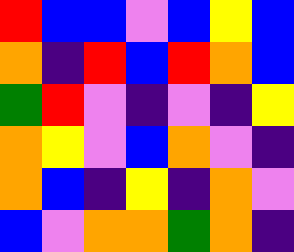[["red", "blue", "blue", "violet", "blue", "yellow", "blue"], ["orange", "indigo", "red", "blue", "red", "orange", "blue"], ["green", "red", "violet", "indigo", "violet", "indigo", "yellow"], ["orange", "yellow", "violet", "blue", "orange", "violet", "indigo"], ["orange", "blue", "indigo", "yellow", "indigo", "orange", "violet"], ["blue", "violet", "orange", "orange", "green", "orange", "indigo"]]